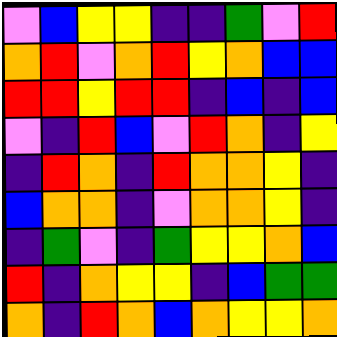[["violet", "blue", "yellow", "yellow", "indigo", "indigo", "green", "violet", "red"], ["orange", "red", "violet", "orange", "red", "yellow", "orange", "blue", "blue"], ["red", "red", "yellow", "red", "red", "indigo", "blue", "indigo", "blue"], ["violet", "indigo", "red", "blue", "violet", "red", "orange", "indigo", "yellow"], ["indigo", "red", "orange", "indigo", "red", "orange", "orange", "yellow", "indigo"], ["blue", "orange", "orange", "indigo", "violet", "orange", "orange", "yellow", "indigo"], ["indigo", "green", "violet", "indigo", "green", "yellow", "yellow", "orange", "blue"], ["red", "indigo", "orange", "yellow", "yellow", "indigo", "blue", "green", "green"], ["orange", "indigo", "red", "orange", "blue", "orange", "yellow", "yellow", "orange"]]